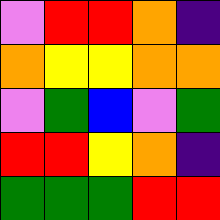[["violet", "red", "red", "orange", "indigo"], ["orange", "yellow", "yellow", "orange", "orange"], ["violet", "green", "blue", "violet", "green"], ["red", "red", "yellow", "orange", "indigo"], ["green", "green", "green", "red", "red"]]